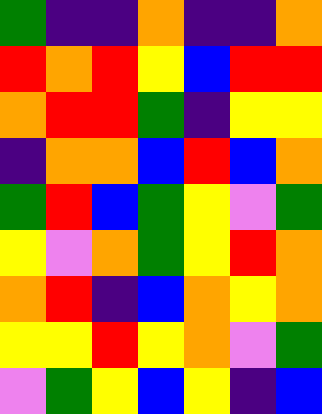[["green", "indigo", "indigo", "orange", "indigo", "indigo", "orange"], ["red", "orange", "red", "yellow", "blue", "red", "red"], ["orange", "red", "red", "green", "indigo", "yellow", "yellow"], ["indigo", "orange", "orange", "blue", "red", "blue", "orange"], ["green", "red", "blue", "green", "yellow", "violet", "green"], ["yellow", "violet", "orange", "green", "yellow", "red", "orange"], ["orange", "red", "indigo", "blue", "orange", "yellow", "orange"], ["yellow", "yellow", "red", "yellow", "orange", "violet", "green"], ["violet", "green", "yellow", "blue", "yellow", "indigo", "blue"]]